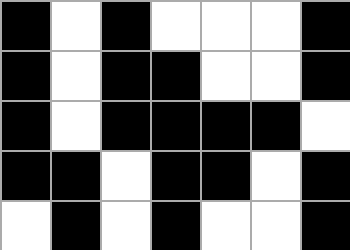[["black", "white", "black", "white", "white", "white", "black"], ["black", "white", "black", "black", "white", "white", "black"], ["black", "white", "black", "black", "black", "black", "white"], ["black", "black", "white", "black", "black", "white", "black"], ["white", "black", "white", "black", "white", "white", "black"]]